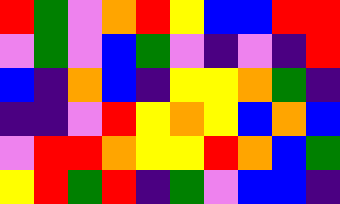[["red", "green", "violet", "orange", "red", "yellow", "blue", "blue", "red", "red"], ["violet", "green", "violet", "blue", "green", "violet", "indigo", "violet", "indigo", "red"], ["blue", "indigo", "orange", "blue", "indigo", "yellow", "yellow", "orange", "green", "indigo"], ["indigo", "indigo", "violet", "red", "yellow", "orange", "yellow", "blue", "orange", "blue"], ["violet", "red", "red", "orange", "yellow", "yellow", "red", "orange", "blue", "green"], ["yellow", "red", "green", "red", "indigo", "green", "violet", "blue", "blue", "indigo"]]